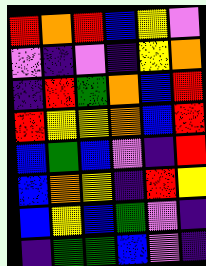[["red", "orange", "red", "blue", "yellow", "violet"], ["violet", "indigo", "violet", "indigo", "yellow", "orange"], ["indigo", "red", "green", "orange", "blue", "red"], ["red", "yellow", "yellow", "orange", "blue", "red"], ["blue", "green", "blue", "violet", "indigo", "red"], ["blue", "orange", "yellow", "indigo", "red", "yellow"], ["blue", "yellow", "blue", "green", "violet", "indigo"], ["indigo", "green", "green", "blue", "violet", "indigo"]]